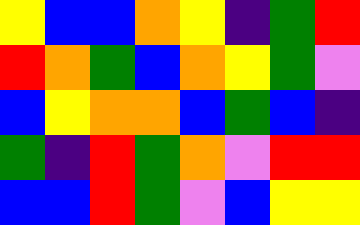[["yellow", "blue", "blue", "orange", "yellow", "indigo", "green", "red"], ["red", "orange", "green", "blue", "orange", "yellow", "green", "violet"], ["blue", "yellow", "orange", "orange", "blue", "green", "blue", "indigo"], ["green", "indigo", "red", "green", "orange", "violet", "red", "red"], ["blue", "blue", "red", "green", "violet", "blue", "yellow", "yellow"]]